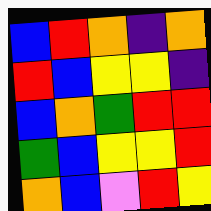[["blue", "red", "orange", "indigo", "orange"], ["red", "blue", "yellow", "yellow", "indigo"], ["blue", "orange", "green", "red", "red"], ["green", "blue", "yellow", "yellow", "red"], ["orange", "blue", "violet", "red", "yellow"]]